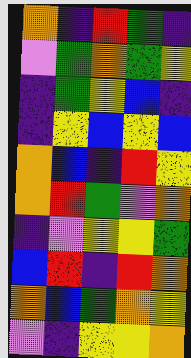[["orange", "indigo", "red", "green", "indigo"], ["violet", "green", "orange", "green", "yellow"], ["indigo", "green", "yellow", "blue", "indigo"], ["indigo", "yellow", "blue", "yellow", "blue"], ["orange", "blue", "indigo", "red", "yellow"], ["orange", "red", "green", "violet", "orange"], ["indigo", "violet", "yellow", "yellow", "green"], ["blue", "red", "indigo", "red", "orange"], ["orange", "blue", "green", "orange", "yellow"], ["violet", "indigo", "yellow", "yellow", "orange"]]